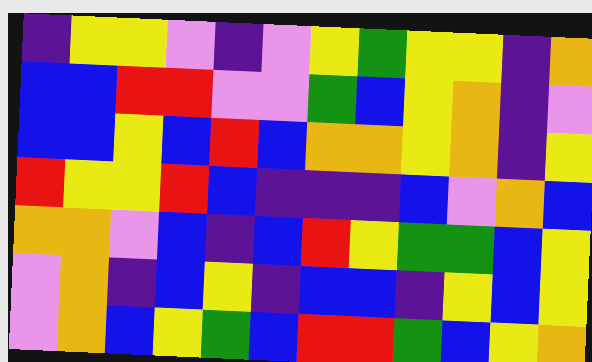[["indigo", "yellow", "yellow", "violet", "indigo", "violet", "yellow", "green", "yellow", "yellow", "indigo", "orange"], ["blue", "blue", "red", "red", "violet", "violet", "green", "blue", "yellow", "orange", "indigo", "violet"], ["blue", "blue", "yellow", "blue", "red", "blue", "orange", "orange", "yellow", "orange", "indigo", "yellow"], ["red", "yellow", "yellow", "red", "blue", "indigo", "indigo", "indigo", "blue", "violet", "orange", "blue"], ["orange", "orange", "violet", "blue", "indigo", "blue", "red", "yellow", "green", "green", "blue", "yellow"], ["violet", "orange", "indigo", "blue", "yellow", "indigo", "blue", "blue", "indigo", "yellow", "blue", "yellow"], ["violet", "orange", "blue", "yellow", "green", "blue", "red", "red", "green", "blue", "yellow", "orange"]]